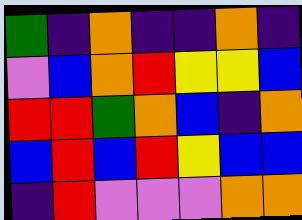[["green", "indigo", "orange", "indigo", "indigo", "orange", "indigo"], ["violet", "blue", "orange", "red", "yellow", "yellow", "blue"], ["red", "red", "green", "orange", "blue", "indigo", "orange"], ["blue", "red", "blue", "red", "yellow", "blue", "blue"], ["indigo", "red", "violet", "violet", "violet", "orange", "orange"]]